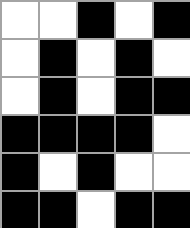[["white", "white", "black", "white", "black"], ["white", "black", "white", "black", "white"], ["white", "black", "white", "black", "black"], ["black", "black", "black", "black", "white"], ["black", "white", "black", "white", "white"], ["black", "black", "white", "black", "black"]]